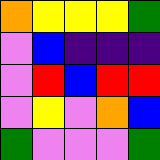[["orange", "yellow", "yellow", "yellow", "green"], ["violet", "blue", "indigo", "indigo", "indigo"], ["violet", "red", "blue", "red", "red"], ["violet", "yellow", "violet", "orange", "blue"], ["green", "violet", "violet", "violet", "green"]]